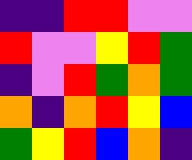[["indigo", "indigo", "red", "red", "violet", "violet"], ["red", "violet", "violet", "yellow", "red", "green"], ["indigo", "violet", "red", "green", "orange", "green"], ["orange", "indigo", "orange", "red", "yellow", "blue"], ["green", "yellow", "red", "blue", "orange", "indigo"]]